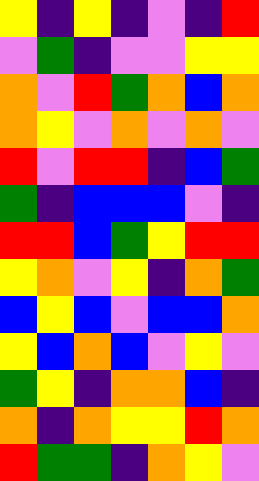[["yellow", "indigo", "yellow", "indigo", "violet", "indigo", "red"], ["violet", "green", "indigo", "violet", "violet", "yellow", "yellow"], ["orange", "violet", "red", "green", "orange", "blue", "orange"], ["orange", "yellow", "violet", "orange", "violet", "orange", "violet"], ["red", "violet", "red", "red", "indigo", "blue", "green"], ["green", "indigo", "blue", "blue", "blue", "violet", "indigo"], ["red", "red", "blue", "green", "yellow", "red", "red"], ["yellow", "orange", "violet", "yellow", "indigo", "orange", "green"], ["blue", "yellow", "blue", "violet", "blue", "blue", "orange"], ["yellow", "blue", "orange", "blue", "violet", "yellow", "violet"], ["green", "yellow", "indigo", "orange", "orange", "blue", "indigo"], ["orange", "indigo", "orange", "yellow", "yellow", "red", "orange"], ["red", "green", "green", "indigo", "orange", "yellow", "violet"]]